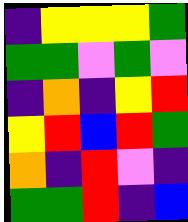[["indigo", "yellow", "yellow", "yellow", "green"], ["green", "green", "violet", "green", "violet"], ["indigo", "orange", "indigo", "yellow", "red"], ["yellow", "red", "blue", "red", "green"], ["orange", "indigo", "red", "violet", "indigo"], ["green", "green", "red", "indigo", "blue"]]